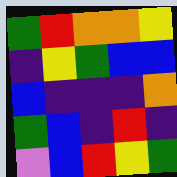[["green", "red", "orange", "orange", "yellow"], ["indigo", "yellow", "green", "blue", "blue"], ["blue", "indigo", "indigo", "indigo", "orange"], ["green", "blue", "indigo", "red", "indigo"], ["violet", "blue", "red", "yellow", "green"]]